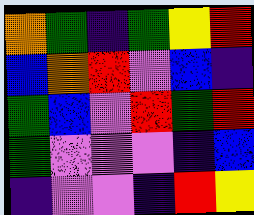[["orange", "green", "indigo", "green", "yellow", "red"], ["blue", "orange", "red", "violet", "blue", "indigo"], ["green", "blue", "violet", "red", "green", "red"], ["green", "violet", "violet", "violet", "indigo", "blue"], ["indigo", "violet", "violet", "indigo", "red", "yellow"]]